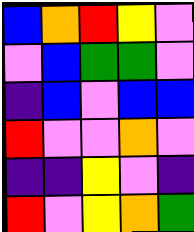[["blue", "orange", "red", "yellow", "violet"], ["violet", "blue", "green", "green", "violet"], ["indigo", "blue", "violet", "blue", "blue"], ["red", "violet", "violet", "orange", "violet"], ["indigo", "indigo", "yellow", "violet", "indigo"], ["red", "violet", "yellow", "orange", "green"]]